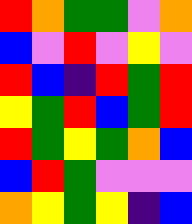[["red", "orange", "green", "green", "violet", "orange"], ["blue", "violet", "red", "violet", "yellow", "violet"], ["red", "blue", "indigo", "red", "green", "red"], ["yellow", "green", "red", "blue", "green", "red"], ["red", "green", "yellow", "green", "orange", "blue"], ["blue", "red", "green", "violet", "violet", "violet"], ["orange", "yellow", "green", "yellow", "indigo", "blue"]]